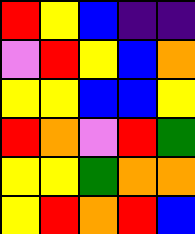[["red", "yellow", "blue", "indigo", "indigo"], ["violet", "red", "yellow", "blue", "orange"], ["yellow", "yellow", "blue", "blue", "yellow"], ["red", "orange", "violet", "red", "green"], ["yellow", "yellow", "green", "orange", "orange"], ["yellow", "red", "orange", "red", "blue"]]